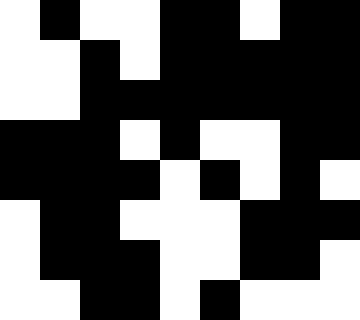[["white", "black", "white", "white", "black", "black", "white", "black", "black"], ["white", "white", "black", "white", "black", "black", "black", "black", "black"], ["white", "white", "black", "black", "black", "black", "black", "black", "black"], ["black", "black", "black", "white", "black", "white", "white", "black", "black"], ["black", "black", "black", "black", "white", "black", "white", "black", "white"], ["white", "black", "black", "white", "white", "white", "black", "black", "black"], ["white", "black", "black", "black", "white", "white", "black", "black", "white"], ["white", "white", "black", "black", "white", "black", "white", "white", "white"]]